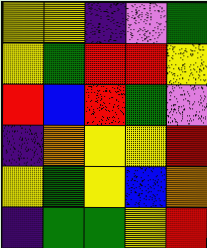[["yellow", "yellow", "indigo", "violet", "green"], ["yellow", "green", "red", "red", "yellow"], ["red", "blue", "red", "green", "violet"], ["indigo", "orange", "yellow", "yellow", "red"], ["yellow", "green", "yellow", "blue", "orange"], ["indigo", "green", "green", "yellow", "red"]]